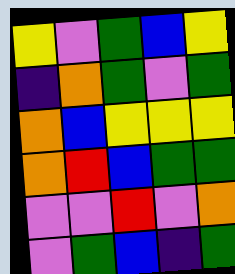[["yellow", "violet", "green", "blue", "yellow"], ["indigo", "orange", "green", "violet", "green"], ["orange", "blue", "yellow", "yellow", "yellow"], ["orange", "red", "blue", "green", "green"], ["violet", "violet", "red", "violet", "orange"], ["violet", "green", "blue", "indigo", "green"]]